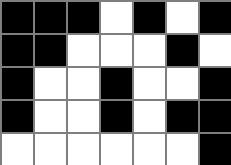[["black", "black", "black", "white", "black", "white", "black"], ["black", "black", "white", "white", "white", "black", "white"], ["black", "white", "white", "black", "white", "white", "black"], ["black", "white", "white", "black", "white", "black", "black"], ["white", "white", "white", "white", "white", "white", "black"]]